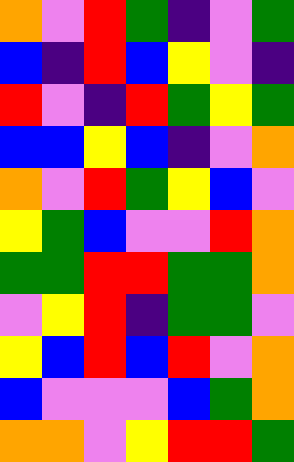[["orange", "violet", "red", "green", "indigo", "violet", "green"], ["blue", "indigo", "red", "blue", "yellow", "violet", "indigo"], ["red", "violet", "indigo", "red", "green", "yellow", "green"], ["blue", "blue", "yellow", "blue", "indigo", "violet", "orange"], ["orange", "violet", "red", "green", "yellow", "blue", "violet"], ["yellow", "green", "blue", "violet", "violet", "red", "orange"], ["green", "green", "red", "red", "green", "green", "orange"], ["violet", "yellow", "red", "indigo", "green", "green", "violet"], ["yellow", "blue", "red", "blue", "red", "violet", "orange"], ["blue", "violet", "violet", "violet", "blue", "green", "orange"], ["orange", "orange", "violet", "yellow", "red", "red", "green"]]